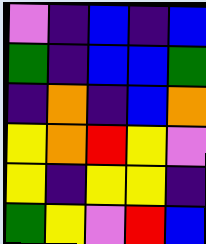[["violet", "indigo", "blue", "indigo", "blue"], ["green", "indigo", "blue", "blue", "green"], ["indigo", "orange", "indigo", "blue", "orange"], ["yellow", "orange", "red", "yellow", "violet"], ["yellow", "indigo", "yellow", "yellow", "indigo"], ["green", "yellow", "violet", "red", "blue"]]